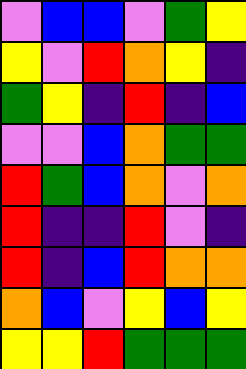[["violet", "blue", "blue", "violet", "green", "yellow"], ["yellow", "violet", "red", "orange", "yellow", "indigo"], ["green", "yellow", "indigo", "red", "indigo", "blue"], ["violet", "violet", "blue", "orange", "green", "green"], ["red", "green", "blue", "orange", "violet", "orange"], ["red", "indigo", "indigo", "red", "violet", "indigo"], ["red", "indigo", "blue", "red", "orange", "orange"], ["orange", "blue", "violet", "yellow", "blue", "yellow"], ["yellow", "yellow", "red", "green", "green", "green"]]